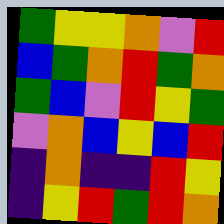[["green", "yellow", "yellow", "orange", "violet", "red"], ["blue", "green", "orange", "red", "green", "orange"], ["green", "blue", "violet", "red", "yellow", "green"], ["violet", "orange", "blue", "yellow", "blue", "red"], ["indigo", "orange", "indigo", "indigo", "red", "yellow"], ["indigo", "yellow", "red", "green", "red", "orange"]]